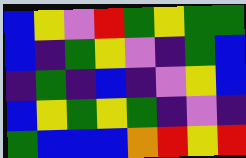[["blue", "yellow", "violet", "red", "green", "yellow", "green", "green"], ["blue", "indigo", "green", "yellow", "violet", "indigo", "green", "blue"], ["indigo", "green", "indigo", "blue", "indigo", "violet", "yellow", "blue"], ["blue", "yellow", "green", "yellow", "green", "indigo", "violet", "indigo"], ["green", "blue", "blue", "blue", "orange", "red", "yellow", "red"]]